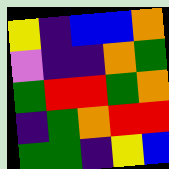[["yellow", "indigo", "blue", "blue", "orange"], ["violet", "indigo", "indigo", "orange", "green"], ["green", "red", "red", "green", "orange"], ["indigo", "green", "orange", "red", "red"], ["green", "green", "indigo", "yellow", "blue"]]